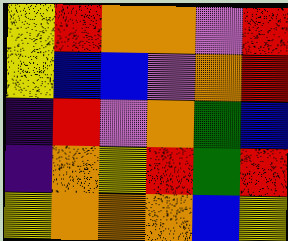[["yellow", "red", "orange", "orange", "violet", "red"], ["yellow", "blue", "blue", "violet", "orange", "red"], ["indigo", "red", "violet", "orange", "green", "blue"], ["indigo", "orange", "yellow", "red", "green", "red"], ["yellow", "orange", "orange", "orange", "blue", "yellow"]]